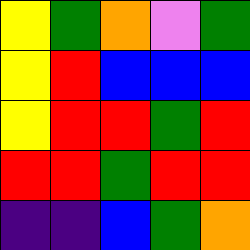[["yellow", "green", "orange", "violet", "green"], ["yellow", "red", "blue", "blue", "blue"], ["yellow", "red", "red", "green", "red"], ["red", "red", "green", "red", "red"], ["indigo", "indigo", "blue", "green", "orange"]]